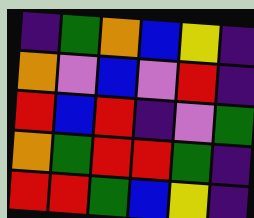[["indigo", "green", "orange", "blue", "yellow", "indigo"], ["orange", "violet", "blue", "violet", "red", "indigo"], ["red", "blue", "red", "indigo", "violet", "green"], ["orange", "green", "red", "red", "green", "indigo"], ["red", "red", "green", "blue", "yellow", "indigo"]]